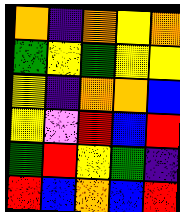[["orange", "indigo", "orange", "yellow", "orange"], ["green", "yellow", "green", "yellow", "yellow"], ["yellow", "indigo", "orange", "orange", "blue"], ["yellow", "violet", "red", "blue", "red"], ["green", "red", "yellow", "green", "indigo"], ["red", "blue", "orange", "blue", "red"]]